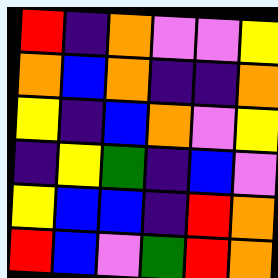[["red", "indigo", "orange", "violet", "violet", "yellow"], ["orange", "blue", "orange", "indigo", "indigo", "orange"], ["yellow", "indigo", "blue", "orange", "violet", "yellow"], ["indigo", "yellow", "green", "indigo", "blue", "violet"], ["yellow", "blue", "blue", "indigo", "red", "orange"], ["red", "blue", "violet", "green", "red", "orange"]]